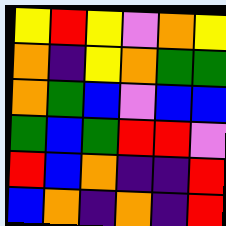[["yellow", "red", "yellow", "violet", "orange", "yellow"], ["orange", "indigo", "yellow", "orange", "green", "green"], ["orange", "green", "blue", "violet", "blue", "blue"], ["green", "blue", "green", "red", "red", "violet"], ["red", "blue", "orange", "indigo", "indigo", "red"], ["blue", "orange", "indigo", "orange", "indigo", "red"]]